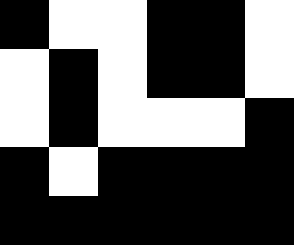[["black", "white", "white", "black", "black", "white"], ["white", "black", "white", "black", "black", "white"], ["white", "black", "white", "white", "white", "black"], ["black", "white", "black", "black", "black", "black"], ["black", "black", "black", "black", "black", "black"]]